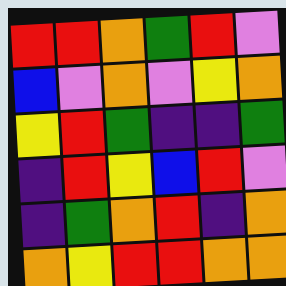[["red", "red", "orange", "green", "red", "violet"], ["blue", "violet", "orange", "violet", "yellow", "orange"], ["yellow", "red", "green", "indigo", "indigo", "green"], ["indigo", "red", "yellow", "blue", "red", "violet"], ["indigo", "green", "orange", "red", "indigo", "orange"], ["orange", "yellow", "red", "red", "orange", "orange"]]